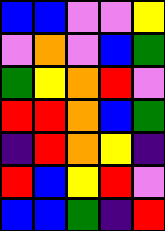[["blue", "blue", "violet", "violet", "yellow"], ["violet", "orange", "violet", "blue", "green"], ["green", "yellow", "orange", "red", "violet"], ["red", "red", "orange", "blue", "green"], ["indigo", "red", "orange", "yellow", "indigo"], ["red", "blue", "yellow", "red", "violet"], ["blue", "blue", "green", "indigo", "red"]]